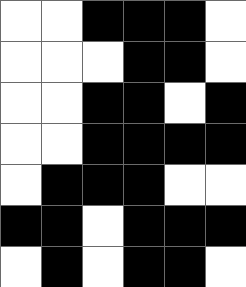[["white", "white", "black", "black", "black", "white"], ["white", "white", "white", "black", "black", "white"], ["white", "white", "black", "black", "white", "black"], ["white", "white", "black", "black", "black", "black"], ["white", "black", "black", "black", "white", "white"], ["black", "black", "white", "black", "black", "black"], ["white", "black", "white", "black", "black", "white"]]